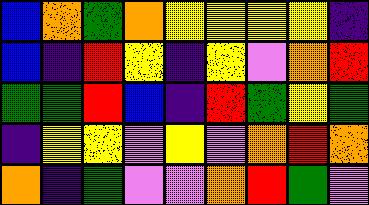[["blue", "orange", "green", "orange", "yellow", "yellow", "yellow", "yellow", "indigo"], ["blue", "indigo", "red", "yellow", "indigo", "yellow", "violet", "orange", "red"], ["green", "green", "red", "blue", "indigo", "red", "green", "yellow", "green"], ["indigo", "yellow", "yellow", "violet", "yellow", "violet", "orange", "red", "orange"], ["orange", "indigo", "green", "violet", "violet", "orange", "red", "green", "violet"]]